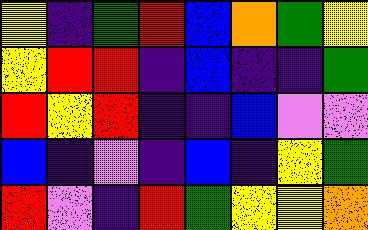[["yellow", "indigo", "green", "red", "blue", "orange", "green", "yellow"], ["yellow", "red", "red", "indigo", "blue", "indigo", "indigo", "green"], ["red", "yellow", "red", "indigo", "indigo", "blue", "violet", "violet"], ["blue", "indigo", "violet", "indigo", "blue", "indigo", "yellow", "green"], ["red", "violet", "indigo", "red", "green", "yellow", "yellow", "orange"]]